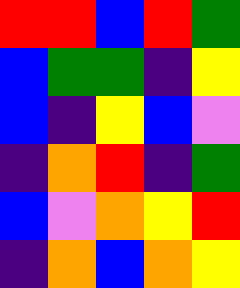[["red", "red", "blue", "red", "green"], ["blue", "green", "green", "indigo", "yellow"], ["blue", "indigo", "yellow", "blue", "violet"], ["indigo", "orange", "red", "indigo", "green"], ["blue", "violet", "orange", "yellow", "red"], ["indigo", "orange", "blue", "orange", "yellow"]]